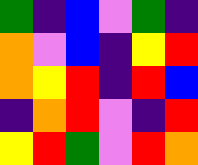[["green", "indigo", "blue", "violet", "green", "indigo"], ["orange", "violet", "blue", "indigo", "yellow", "red"], ["orange", "yellow", "red", "indigo", "red", "blue"], ["indigo", "orange", "red", "violet", "indigo", "red"], ["yellow", "red", "green", "violet", "red", "orange"]]